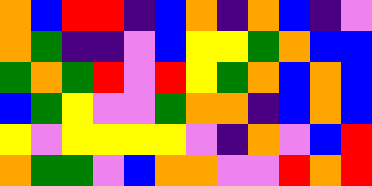[["orange", "blue", "red", "red", "indigo", "blue", "orange", "indigo", "orange", "blue", "indigo", "violet"], ["orange", "green", "indigo", "indigo", "violet", "blue", "yellow", "yellow", "green", "orange", "blue", "blue"], ["green", "orange", "green", "red", "violet", "red", "yellow", "green", "orange", "blue", "orange", "blue"], ["blue", "green", "yellow", "violet", "violet", "green", "orange", "orange", "indigo", "blue", "orange", "blue"], ["yellow", "violet", "yellow", "yellow", "yellow", "yellow", "violet", "indigo", "orange", "violet", "blue", "red"], ["orange", "green", "green", "violet", "blue", "orange", "orange", "violet", "violet", "red", "orange", "red"]]